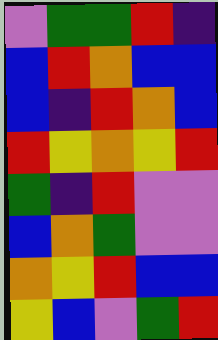[["violet", "green", "green", "red", "indigo"], ["blue", "red", "orange", "blue", "blue"], ["blue", "indigo", "red", "orange", "blue"], ["red", "yellow", "orange", "yellow", "red"], ["green", "indigo", "red", "violet", "violet"], ["blue", "orange", "green", "violet", "violet"], ["orange", "yellow", "red", "blue", "blue"], ["yellow", "blue", "violet", "green", "red"]]